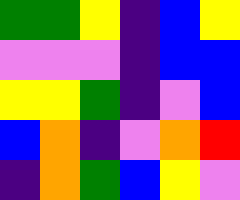[["green", "green", "yellow", "indigo", "blue", "yellow"], ["violet", "violet", "violet", "indigo", "blue", "blue"], ["yellow", "yellow", "green", "indigo", "violet", "blue"], ["blue", "orange", "indigo", "violet", "orange", "red"], ["indigo", "orange", "green", "blue", "yellow", "violet"]]